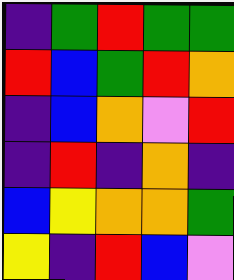[["indigo", "green", "red", "green", "green"], ["red", "blue", "green", "red", "orange"], ["indigo", "blue", "orange", "violet", "red"], ["indigo", "red", "indigo", "orange", "indigo"], ["blue", "yellow", "orange", "orange", "green"], ["yellow", "indigo", "red", "blue", "violet"]]